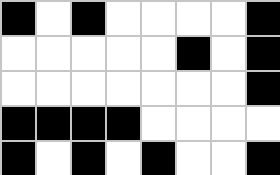[["black", "white", "black", "white", "white", "white", "white", "black"], ["white", "white", "white", "white", "white", "black", "white", "black"], ["white", "white", "white", "white", "white", "white", "white", "black"], ["black", "black", "black", "black", "white", "white", "white", "white"], ["black", "white", "black", "white", "black", "white", "white", "black"]]